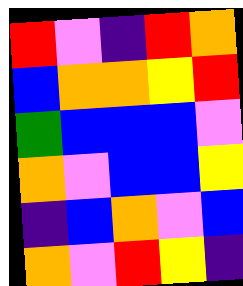[["red", "violet", "indigo", "red", "orange"], ["blue", "orange", "orange", "yellow", "red"], ["green", "blue", "blue", "blue", "violet"], ["orange", "violet", "blue", "blue", "yellow"], ["indigo", "blue", "orange", "violet", "blue"], ["orange", "violet", "red", "yellow", "indigo"]]